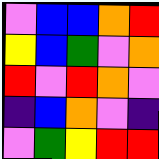[["violet", "blue", "blue", "orange", "red"], ["yellow", "blue", "green", "violet", "orange"], ["red", "violet", "red", "orange", "violet"], ["indigo", "blue", "orange", "violet", "indigo"], ["violet", "green", "yellow", "red", "red"]]